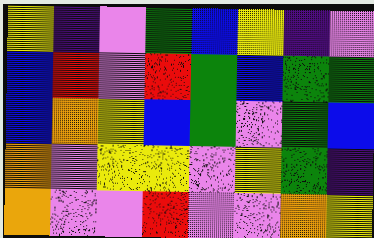[["yellow", "indigo", "violet", "green", "blue", "yellow", "indigo", "violet"], ["blue", "red", "violet", "red", "green", "blue", "green", "green"], ["blue", "orange", "yellow", "blue", "green", "violet", "green", "blue"], ["orange", "violet", "yellow", "yellow", "violet", "yellow", "green", "indigo"], ["orange", "violet", "violet", "red", "violet", "violet", "orange", "yellow"]]